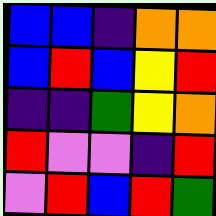[["blue", "blue", "indigo", "orange", "orange"], ["blue", "red", "blue", "yellow", "red"], ["indigo", "indigo", "green", "yellow", "orange"], ["red", "violet", "violet", "indigo", "red"], ["violet", "red", "blue", "red", "green"]]